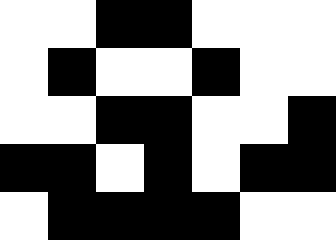[["white", "white", "black", "black", "white", "white", "white"], ["white", "black", "white", "white", "black", "white", "white"], ["white", "white", "black", "black", "white", "white", "black"], ["black", "black", "white", "black", "white", "black", "black"], ["white", "black", "black", "black", "black", "white", "white"]]